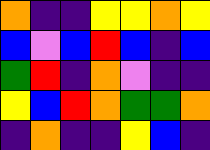[["orange", "indigo", "indigo", "yellow", "yellow", "orange", "yellow"], ["blue", "violet", "blue", "red", "blue", "indigo", "blue"], ["green", "red", "indigo", "orange", "violet", "indigo", "indigo"], ["yellow", "blue", "red", "orange", "green", "green", "orange"], ["indigo", "orange", "indigo", "indigo", "yellow", "blue", "indigo"]]